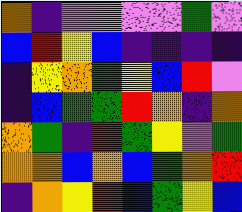[["orange", "indigo", "violet", "violet", "violet", "violet", "green", "violet"], ["blue", "red", "yellow", "blue", "indigo", "indigo", "indigo", "indigo"], ["indigo", "yellow", "orange", "green", "yellow", "blue", "red", "violet"], ["indigo", "blue", "green", "green", "red", "orange", "indigo", "orange"], ["orange", "green", "indigo", "red", "green", "yellow", "violet", "green"], ["orange", "orange", "blue", "orange", "blue", "green", "orange", "red"], ["indigo", "orange", "yellow", "red", "blue", "green", "yellow", "blue"]]